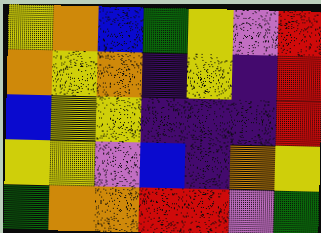[["yellow", "orange", "blue", "green", "yellow", "violet", "red"], ["orange", "yellow", "orange", "indigo", "yellow", "indigo", "red"], ["blue", "yellow", "yellow", "indigo", "indigo", "indigo", "red"], ["yellow", "yellow", "violet", "blue", "indigo", "orange", "yellow"], ["green", "orange", "orange", "red", "red", "violet", "green"]]